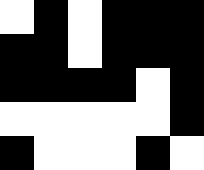[["white", "black", "white", "black", "black", "black"], ["black", "black", "white", "black", "black", "black"], ["black", "black", "black", "black", "white", "black"], ["white", "white", "white", "white", "white", "black"], ["black", "white", "white", "white", "black", "white"]]